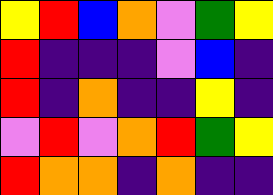[["yellow", "red", "blue", "orange", "violet", "green", "yellow"], ["red", "indigo", "indigo", "indigo", "violet", "blue", "indigo"], ["red", "indigo", "orange", "indigo", "indigo", "yellow", "indigo"], ["violet", "red", "violet", "orange", "red", "green", "yellow"], ["red", "orange", "orange", "indigo", "orange", "indigo", "indigo"]]